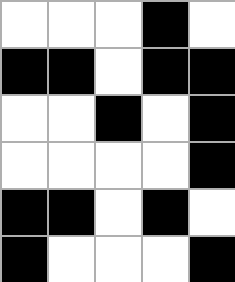[["white", "white", "white", "black", "white"], ["black", "black", "white", "black", "black"], ["white", "white", "black", "white", "black"], ["white", "white", "white", "white", "black"], ["black", "black", "white", "black", "white"], ["black", "white", "white", "white", "black"]]